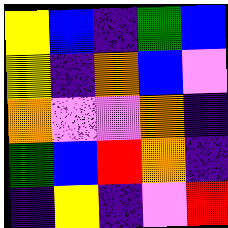[["yellow", "blue", "indigo", "green", "blue"], ["yellow", "indigo", "orange", "blue", "violet"], ["orange", "violet", "violet", "orange", "indigo"], ["green", "blue", "red", "orange", "indigo"], ["indigo", "yellow", "indigo", "violet", "red"]]